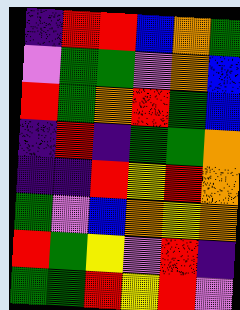[["indigo", "red", "red", "blue", "orange", "green"], ["violet", "green", "green", "violet", "orange", "blue"], ["red", "green", "orange", "red", "green", "blue"], ["indigo", "red", "indigo", "green", "green", "orange"], ["indigo", "indigo", "red", "yellow", "red", "orange"], ["green", "violet", "blue", "orange", "yellow", "orange"], ["red", "green", "yellow", "violet", "red", "indigo"], ["green", "green", "red", "yellow", "red", "violet"]]